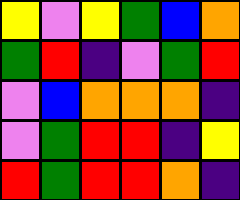[["yellow", "violet", "yellow", "green", "blue", "orange"], ["green", "red", "indigo", "violet", "green", "red"], ["violet", "blue", "orange", "orange", "orange", "indigo"], ["violet", "green", "red", "red", "indigo", "yellow"], ["red", "green", "red", "red", "orange", "indigo"]]